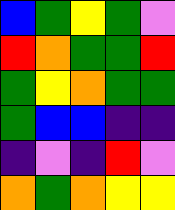[["blue", "green", "yellow", "green", "violet"], ["red", "orange", "green", "green", "red"], ["green", "yellow", "orange", "green", "green"], ["green", "blue", "blue", "indigo", "indigo"], ["indigo", "violet", "indigo", "red", "violet"], ["orange", "green", "orange", "yellow", "yellow"]]